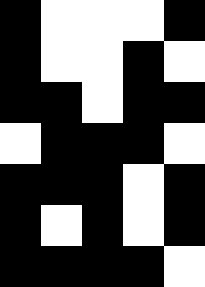[["black", "white", "white", "white", "black"], ["black", "white", "white", "black", "white"], ["black", "black", "white", "black", "black"], ["white", "black", "black", "black", "white"], ["black", "black", "black", "white", "black"], ["black", "white", "black", "white", "black"], ["black", "black", "black", "black", "white"]]